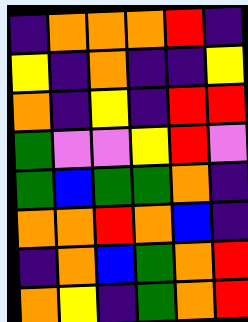[["indigo", "orange", "orange", "orange", "red", "indigo"], ["yellow", "indigo", "orange", "indigo", "indigo", "yellow"], ["orange", "indigo", "yellow", "indigo", "red", "red"], ["green", "violet", "violet", "yellow", "red", "violet"], ["green", "blue", "green", "green", "orange", "indigo"], ["orange", "orange", "red", "orange", "blue", "indigo"], ["indigo", "orange", "blue", "green", "orange", "red"], ["orange", "yellow", "indigo", "green", "orange", "red"]]